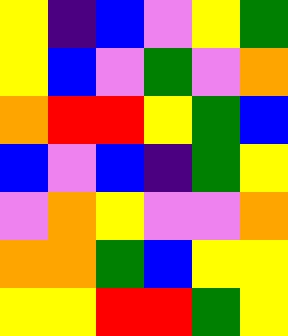[["yellow", "indigo", "blue", "violet", "yellow", "green"], ["yellow", "blue", "violet", "green", "violet", "orange"], ["orange", "red", "red", "yellow", "green", "blue"], ["blue", "violet", "blue", "indigo", "green", "yellow"], ["violet", "orange", "yellow", "violet", "violet", "orange"], ["orange", "orange", "green", "blue", "yellow", "yellow"], ["yellow", "yellow", "red", "red", "green", "yellow"]]